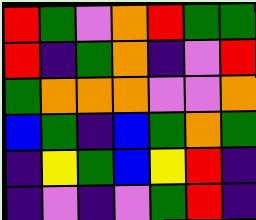[["red", "green", "violet", "orange", "red", "green", "green"], ["red", "indigo", "green", "orange", "indigo", "violet", "red"], ["green", "orange", "orange", "orange", "violet", "violet", "orange"], ["blue", "green", "indigo", "blue", "green", "orange", "green"], ["indigo", "yellow", "green", "blue", "yellow", "red", "indigo"], ["indigo", "violet", "indigo", "violet", "green", "red", "indigo"]]